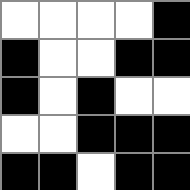[["white", "white", "white", "white", "black"], ["black", "white", "white", "black", "black"], ["black", "white", "black", "white", "white"], ["white", "white", "black", "black", "black"], ["black", "black", "white", "black", "black"]]